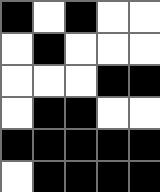[["black", "white", "black", "white", "white"], ["white", "black", "white", "white", "white"], ["white", "white", "white", "black", "black"], ["white", "black", "black", "white", "white"], ["black", "black", "black", "black", "black"], ["white", "black", "black", "black", "black"]]